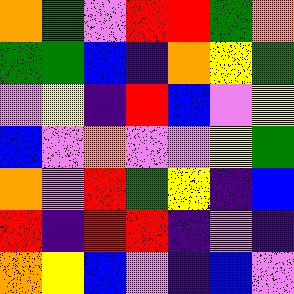[["orange", "green", "violet", "red", "red", "green", "orange"], ["green", "green", "blue", "indigo", "orange", "yellow", "green"], ["violet", "yellow", "indigo", "red", "blue", "violet", "yellow"], ["blue", "violet", "orange", "violet", "violet", "yellow", "green"], ["orange", "violet", "red", "green", "yellow", "indigo", "blue"], ["red", "indigo", "red", "red", "indigo", "violet", "indigo"], ["orange", "yellow", "blue", "violet", "indigo", "blue", "violet"]]